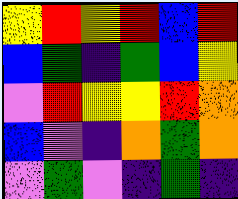[["yellow", "red", "yellow", "red", "blue", "red"], ["blue", "green", "indigo", "green", "blue", "yellow"], ["violet", "red", "yellow", "yellow", "red", "orange"], ["blue", "violet", "indigo", "orange", "green", "orange"], ["violet", "green", "violet", "indigo", "green", "indigo"]]